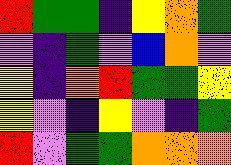[["red", "green", "green", "indigo", "yellow", "orange", "green"], ["violet", "indigo", "green", "violet", "blue", "orange", "violet"], ["yellow", "indigo", "orange", "red", "green", "green", "yellow"], ["yellow", "violet", "indigo", "yellow", "violet", "indigo", "green"], ["red", "violet", "green", "green", "orange", "orange", "orange"]]